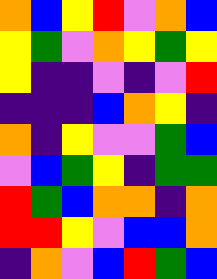[["orange", "blue", "yellow", "red", "violet", "orange", "blue"], ["yellow", "green", "violet", "orange", "yellow", "green", "yellow"], ["yellow", "indigo", "indigo", "violet", "indigo", "violet", "red"], ["indigo", "indigo", "indigo", "blue", "orange", "yellow", "indigo"], ["orange", "indigo", "yellow", "violet", "violet", "green", "blue"], ["violet", "blue", "green", "yellow", "indigo", "green", "green"], ["red", "green", "blue", "orange", "orange", "indigo", "orange"], ["red", "red", "yellow", "violet", "blue", "blue", "orange"], ["indigo", "orange", "violet", "blue", "red", "green", "blue"]]